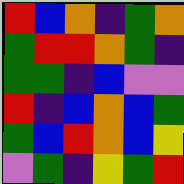[["red", "blue", "orange", "indigo", "green", "orange"], ["green", "red", "red", "orange", "green", "indigo"], ["green", "green", "indigo", "blue", "violet", "violet"], ["red", "indigo", "blue", "orange", "blue", "green"], ["green", "blue", "red", "orange", "blue", "yellow"], ["violet", "green", "indigo", "yellow", "green", "red"]]